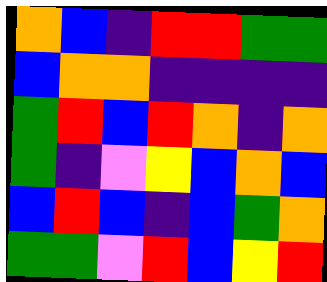[["orange", "blue", "indigo", "red", "red", "green", "green"], ["blue", "orange", "orange", "indigo", "indigo", "indigo", "indigo"], ["green", "red", "blue", "red", "orange", "indigo", "orange"], ["green", "indigo", "violet", "yellow", "blue", "orange", "blue"], ["blue", "red", "blue", "indigo", "blue", "green", "orange"], ["green", "green", "violet", "red", "blue", "yellow", "red"]]